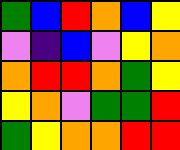[["green", "blue", "red", "orange", "blue", "yellow"], ["violet", "indigo", "blue", "violet", "yellow", "orange"], ["orange", "red", "red", "orange", "green", "yellow"], ["yellow", "orange", "violet", "green", "green", "red"], ["green", "yellow", "orange", "orange", "red", "red"]]